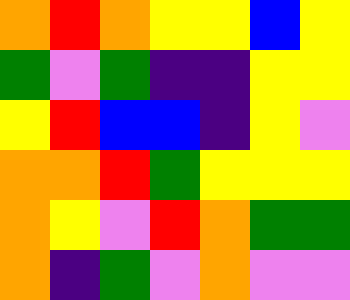[["orange", "red", "orange", "yellow", "yellow", "blue", "yellow"], ["green", "violet", "green", "indigo", "indigo", "yellow", "yellow"], ["yellow", "red", "blue", "blue", "indigo", "yellow", "violet"], ["orange", "orange", "red", "green", "yellow", "yellow", "yellow"], ["orange", "yellow", "violet", "red", "orange", "green", "green"], ["orange", "indigo", "green", "violet", "orange", "violet", "violet"]]